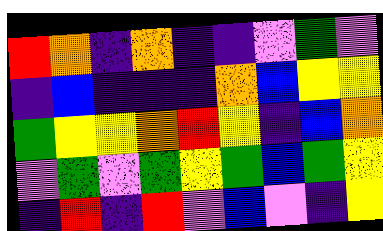[["red", "orange", "indigo", "orange", "indigo", "indigo", "violet", "green", "violet"], ["indigo", "blue", "indigo", "indigo", "indigo", "orange", "blue", "yellow", "yellow"], ["green", "yellow", "yellow", "orange", "red", "yellow", "indigo", "blue", "orange"], ["violet", "green", "violet", "green", "yellow", "green", "blue", "green", "yellow"], ["indigo", "red", "indigo", "red", "violet", "blue", "violet", "indigo", "yellow"]]